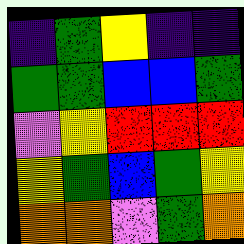[["indigo", "green", "yellow", "indigo", "indigo"], ["green", "green", "blue", "blue", "green"], ["violet", "yellow", "red", "red", "red"], ["yellow", "green", "blue", "green", "yellow"], ["orange", "orange", "violet", "green", "orange"]]